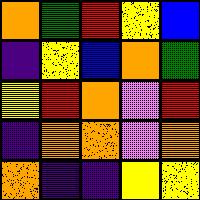[["orange", "green", "red", "yellow", "blue"], ["indigo", "yellow", "blue", "orange", "green"], ["yellow", "red", "orange", "violet", "red"], ["indigo", "orange", "orange", "violet", "orange"], ["orange", "indigo", "indigo", "yellow", "yellow"]]